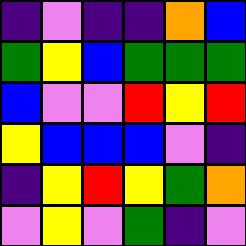[["indigo", "violet", "indigo", "indigo", "orange", "blue"], ["green", "yellow", "blue", "green", "green", "green"], ["blue", "violet", "violet", "red", "yellow", "red"], ["yellow", "blue", "blue", "blue", "violet", "indigo"], ["indigo", "yellow", "red", "yellow", "green", "orange"], ["violet", "yellow", "violet", "green", "indigo", "violet"]]